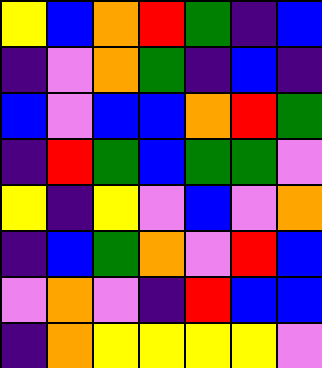[["yellow", "blue", "orange", "red", "green", "indigo", "blue"], ["indigo", "violet", "orange", "green", "indigo", "blue", "indigo"], ["blue", "violet", "blue", "blue", "orange", "red", "green"], ["indigo", "red", "green", "blue", "green", "green", "violet"], ["yellow", "indigo", "yellow", "violet", "blue", "violet", "orange"], ["indigo", "blue", "green", "orange", "violet", "red", "blue"], ["violet", "orange", "violet", "indigo", "red", "blue", "blue"], ["indigo", "orange", "yellow", "yellow", "yellow", "yellow", "violet"]]